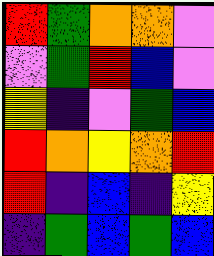[["red", "green", "orange", "orange", "violet"], ["violet", "green", "red", "blue", "violet"], ["yellow", "indigo", "violet", "green", "blue"], ["red", "orange", "yellow", "orange", "red"], ["red", "indigo", "blue", "indigo", "yellow"], ["indigo", "green", "blue", "green", "blue"]]